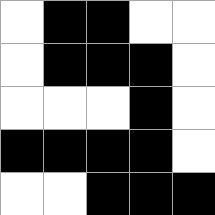[["white", "black", "black", "white", "white"], ["white", "black", "black", "black", "white"], ["white", "white", "white", "black", "white"], ["black", "black", "black", "black", "white"], ["white", "white", "black", "black", "black"]]